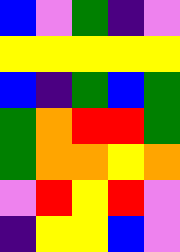[["blue", "violet", "green", "indigo", "violet"], ["yellow", "yellow", "yellow", "yellow", "yellow"], ["blue", "indigo", "green", "blue", "green"], ["green", "orange", "red", "red", "green"], ["green", "orange", "orange", "yellow", "orange"], ["violet", "red", "yellow", "red", "violet"], ["indigo", "yellow", "yellow", "blue", "violet"]]